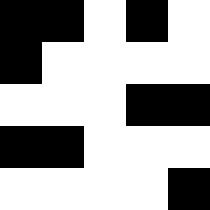[["black", "black", "white", "black", "white"], ["black", "white", "white", "white", "white"], ["white", "white", "white", "black", "black"], ["black", "black", "white", "white", "white"], ["white", "white", "white", "white", "black"]]